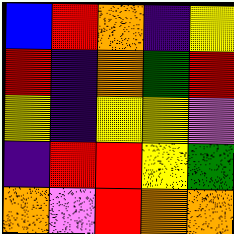[["blue", "red", "orange", "indigo", "yellow"], ["red", "indigo", "orange", "green", "red"], ["yellow", "indigo", "yellow", "yellow", "violet"], ["indigo", "red", "red", "yellow", "green"], ["orange", "violet", "red", "orange", "orange"]]